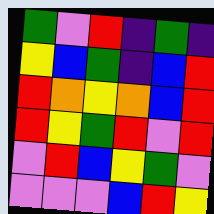[["green", "violet", "red", "indigo", "green", "indigo"], ["yellow", "blue", "green", "indigo", "blue", "red"], ["red", "orange", "yellow", "orange", "blue", "red"], ["red", "yellow", "green", "red", "violet", "red"], ["violet", "red", "blue", "yellow", "green", "violet"], ["violet", "violet", "violet", "blue", "red", "yellow"]]